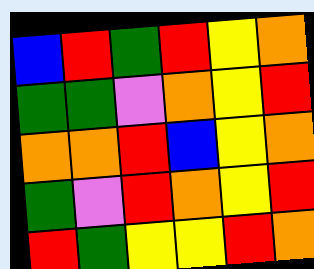[["blue", "red", "green", "red", "yellow", "orange"], ["green", "green", "violet", "orange", "yellow", "red"], ["orange", "orange", "red", "blue", "yellow", "orange"], ["green", "violet", "red", "orange", "yellow", "red"], ["red", "green", "yellow", "yellow", "red", "orange"]]